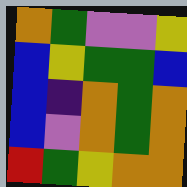[["orange", "green", "violet", "violet", "yellow"], ["blue", "yellow", "green", "green", "blue"], ["blue", "indigo", "orange", "green", "orange"], ["blue", "violet", "orange", "green", "orange"], ["red", "green", "yellow", "orange", "orange"]]